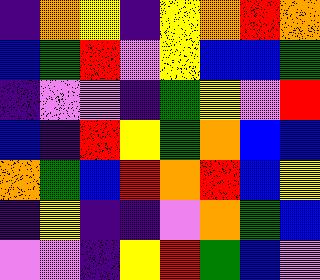[["indigo", "orange", "yellow", "indigo", "yellow", "orange", "red", "orange"], ["blue", "green", "red", "violet", "yellow", "blue", "blue", "green"], ["indigo", "violet", "violet", "indigo", "green", "yellow", "violet", "red"], ["blue", "indigo", "red", "yellow", "green", "orange", "blue", "blue"], ["orange", "green", "blue", "red", "orange", "red", "blue", "yellow"], ["indigo", "yellow", "indigo", "indigo", "violet", "orange", "green", "blue"], ["violet", "violet", "indigo", "yellow", "red", "green", "blue", "violet"]]